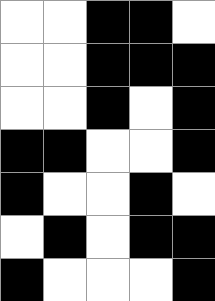[["white", "white", "black", "black", "white"], ["white", "white", "black", "black", "black"], ["white", "white", "black", "white", "black"], ["black", "black", "white", "white", "black"], ["black", "white", "white", "black", "white"], ["white", "black", "white", "black", "black"], ["black", "white", "white", "white", "black"]]